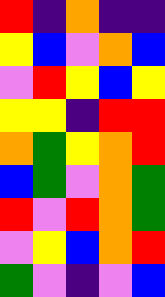[["red", "indigo", "orange", "indigo", "indigo"], ["yellow", "blue", "violet", "orange", "blue"], ["violet", "red", "yellow", "blue", "yellow"], ["yellow", "yellow", "indigo", "red", "red"], ["orange", "green", "yellow", "orange", "red"], ["blue", "green", "violet", "orange", "green"], ["red", "violet", "red", "orange", "green"], ["violet", "yellow", "blue", "orange", "red"], ["green", "violet", "indigo", "violet", "blue"]]